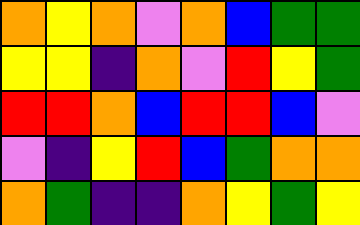[["orange", "yellow", "orange", "violet", "orange", "blue", "green", "green"], ["yellow", "yellow", "indigo", "orange", "violet", "red", "yellow", "green"], ["red", "red", "orange", "blue", "red", "red", "blue", "violet"], ["violet", "indigo", "yellow", "red", "blue", "green", "orange", "orange"], ["orange", "green", "indigo", "indigo", "orange", "yellow", "green", "yellow"]]